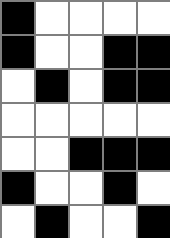[["black", "white", "white", "white", "white"], ["black", "white", "white", "black", "black"], ["white", "black", "white", "black", "black"], ["white", "white", "white", "white", "white"], ["white", "white", "black", "black", "black"], ["black", "white", "white", "black", "white"], ["white", "black", "white", "white", "black"]]